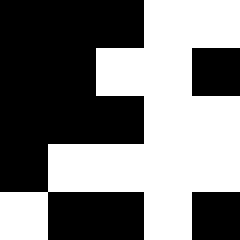[["black", "black", "black", "white", "white"], ["black", "black", "white", "white", "black"], ["black", "black", "black", "white", "white"], ["black", "white", "white", "white", "white"], ["white", "black", "black", "white", "black"]]